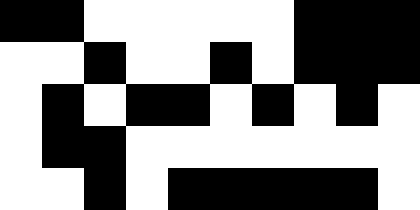[["black", "black", "white", "white", "white", "white", "white", "black", "black", "black"], ["white", "white", "black", "white", "white", "black", "white", "black", "black", "black"], ["white", "black", "white", "black", "black", "white", "black", "white", "black", "white"], ["white", "black", "black", "white", "white", "white", "white", "white", "white", "white"], ["white", "white", "black", "white", "black", "black", "black", "black", "black", "white"]]